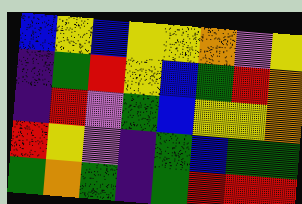[["blue", "yellow", "blue", "yellow", "yellow", "orange", "violet", "yellow"], ["indigo", "green", "red", "yellow", "blue", "green", "red", "orange"], ["indigo", "red", "violet", "green", "blue", "yellow", "yellow", "orange"], ["red", "yellow", "violet", "indigo", "green", "blue", "green", "green"], ["green", "orange", "green", "indigo", "green", "red", "red", "red"]]